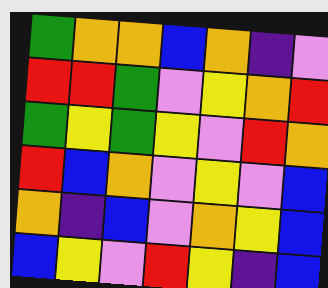[["green", "orange", "orange", "blue", "orange", "indigo", "violet"], ["red", "red", "green", "violet", "yellow", "orange", "red"], ["green", "yellow", "green", "yellow", "violet", "red", "orange"], ["red", "blue", "orange", "violet", "yellow", "violet", "blue"], ["orange", "indigo", "blue", "violet", "orange", "yellow", "blue"], ["blue", "yellow", "violet", "red", "yellow", "indigo", "blue"]]